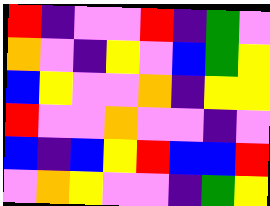[["red", "indigo", "violet", "violet", "red", "indigo", "green", "violet"], ["orange", "violet", "indigo", "yellow", "violet", "blue", "green", "yellow"], ["blue", "yellow", "violet", "violet", "orange", "indigo", "yellow", "yellow"], ["red", "violet", "violet", "orange", "violet", "violet", "indigo", "violet"], ["blue", "indigo", "blue", "yellow", "red", "blue", "blue", "red"], ["violet", "orange", "yellow", "violet", "violet", "indigo", "green", "yellow"]]